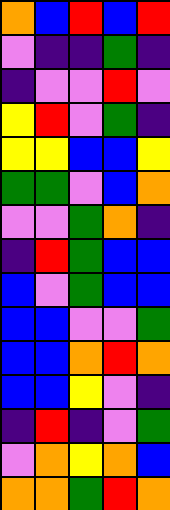[["orange", "blue", "red", "blue", "red"], ["violet", "indigo", "indigo", "green", "indigo"], ["indigo", "violet", "violet", "red", "violet"], ["yellow", "red", "violet", "green", "indigo"], ["yellow", "yellow", "blue", "blue", "yellow"], ["green", "green", "violet", "blue", "orange"], ["violet", "violet", "green", "orange", "indigo"], ["indigo", "red", "green", "blue", "blue"], ["blue", "violet", "green", "blue", "blue"], ["blue", "blue", "violet", "violet", "green"], ["blue", "blue", "orange", "red", "orange"], ["blue", "blue", "yellow", "violet", "indigo"], ["indigo", "red", "indigo", "violet", "green"], ["violet", "orange", "yellow", "orange", "blue"], ["orange", "orange", "green", "red", "orange"]]